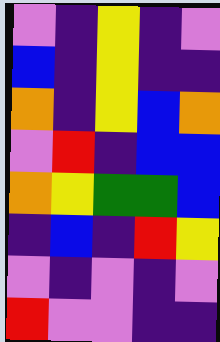[["violet", "indigo", "yellow", "indigo", "violet"], ["blue", "indigo", "yellow", "indigo", "indigo"], ["orange", "indigo", "yellow", "blue", "orange"], ["violet", "red", "indigo", "blue", "blue"], ["orange", "yellow", "green", "green", "blue"], ["indigo", "blue", "indigo", "red", "yellow"], ["violet", "indigo", "violet", "indigo", "violet"], ["red", "violet", "violet", "indigo", "indigo"]]